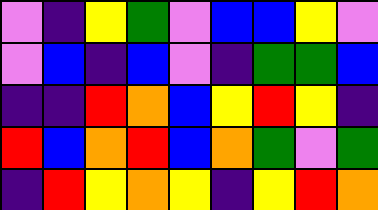[["violet", "indigo", "yellow", "green", "violet", "blue", "blue", "yellow", "violet"], ["violet", "blue", "indigo", "blue", "violet", "indigo", "green", "green", "blue"], ["indigo", "indigo", "red", "orange", "blue", "yellow", "red", "yellow", "indigo"], ["red", "blue", "orange", "red", "blue", "orange", "green", "violet", "green"], ["indigo", "red", "yellow", "orange", "yellow", "indigo", "yellow", "red", "orange"]]